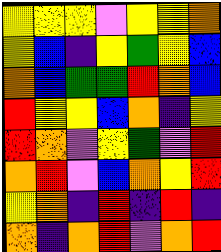[["yellow", "yellow", "yellow", "violet", "yellow", "yellow", "orange"], ["yellow", "blue", "indigo", "yellow", "green", "yellow", "blue"], ["orange", "blue", "green", "green", "red", "orange", "blue"], ["red", "yellow", "yellow", "blue", "orange", "indigo", "yellow"], ["red", "orange", "violet", "yellow", "green", "violet", "red"], ["orange", "red", "violet", "blue", "orange", "yellow", "red"], ["yellow", "orange", "indigo", "red", "indigo", "red", "indigo"], ["orange", "indigo", "orange", "red", "violet", "orange", "red"]]